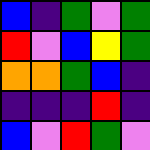[["blue", "indigo", "green", "violet", "green"], ["red", "violet", "blue", "yellow", "green"], ["orange", "orange", "green", "blue", "indigo"], ["indigo", "indigo", "indigo", "red", "indigo"], ["blue", "violet", "red", "green", "violet"]]